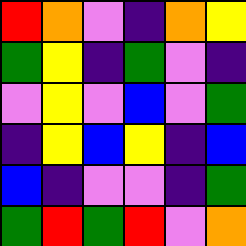[["red", "orange", "violet", "indigo", "orange", "yellow"], ["green", "yellow", "indigo", "green", "violet", "indigo"], ["violet", "yellow", "violet", "blue", "violet", "green"], ["indigo", "yellow", "blue", "yellow", "indigo", "blue"], ["blue", "indigo", "violet", "violet", "indigo", "green"], ["green", "red", "green", "red", "violet", "orange"]]